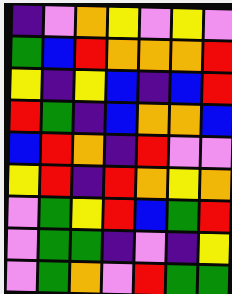[["indigo", "violet", "orange", "yellow", "violet", "yellow", "violet"], ["green", "blue", "red", "orange", "orange", "orange", "red"], ["yellow", "indigo", "yellow", "blue", "indigo", "blue", "red"], ["red", "green", "indigo", "blue", "orange", "orange", "blue"], ["blue", "red", "orange", "indigo", "red", "violet", "violet"], ["yellow", "red", "indigo", "red", "orange", "yellow", "orange"], ["violet", "green", "yellow", "red", "blue", "green", "red"], ["violet", "green", "green", "indigo", "violet", "indigo", "yellow"], ["violet", "green", "orange", "violet", "red", "green", "green"]]